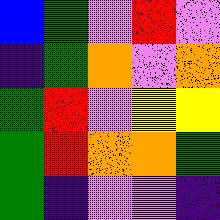[["blue", "green", "violet", "red", "violet"], ["indigo", "green", "orange", "violet", "orange"], ["green", "red", "violet", "yellow", "yellow"], ["green", "red", "orange", "orange", "green"], ["green", "indigo", "violet", "violet", "indigo"]]